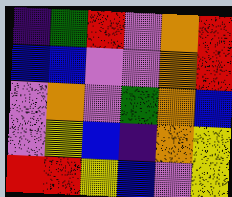[["indigo", "green", "red", "violet", "orange", "red"], ["blue", "blue", "violet", "violet", "orange", "red"], ["violet", "orange", "violet", "green", "orange", "blue"], ["violet", "yellow", "blue", "indigo", "orange", "yellow"], ["red", "red", "yellow", "blue", "violet", "yellow"]]